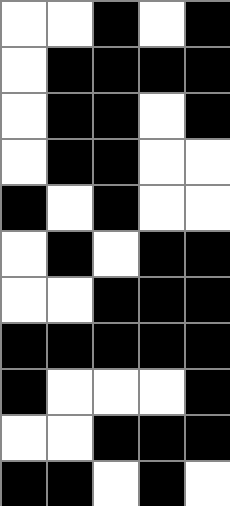[["white", "white", "black", "white", "black"], ["white", "black", "black", "black", "black"], ["white", "black", "black", "white", "black"], ["white", "black", "black", "white", "white"], ["black", "white", "black", "white", "white"], ["white", "black", "white", "black", "black"], ["white", "white", "black", "black", "black"], ["black", "black", "black", "black", "black"], ["black", "white", "white", "white", "black"], ["white", "white", "black", "black", "black"], ["black", "black", "white", "black", "white"]]